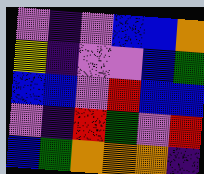[["violet", "indigo", "violet", "blue", "blue", "orange"], ["yellow", "indigo", "violet", "violet", "blue", "green"], ["blue", "blue", "violet", "red", "blue", "blue"], ["violet", "indigo", "red", "green", "violet", "red"], ["blue", "green", "orange", "orange", "orange", "indigo"]]